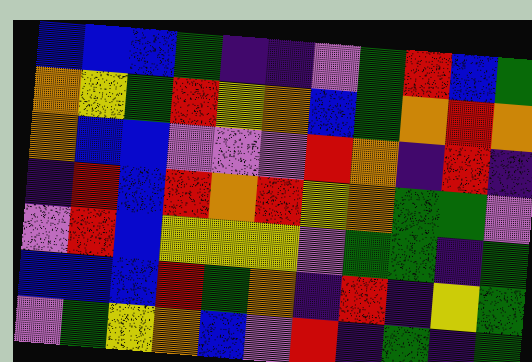[["blue", "blue", "blue", "green", "indigo", "indigo", "violet", "green", "red", "blue", "green"], ["orange", "yellow", "green", "red", "yellow", "orange", "blue", "green", "orange", "red", "orange"], ["orange", "blue", "blue", "violet", "violet", "violet", "red", "orange", "indigo", "red", "indigo"], ["indigo", "red", "blue", "red", "orange", "red", "yellow", "orange", "green", "green", "violet"], ["violet", "red", "blue", "yellow", "yellow", "yellow", "violet", "green", "green", "indigo", "green"], ["blue", "blue", "blue", "red", "green", "orange", "indigo", "red", "indigo", "yellow", "green"], ["violet", "green", "yellow", "orange", "blue", "violet", "red", "indigo", "green", "indigo", "green"]]